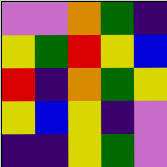[["violet", "violet", "orange", "green", "indigo"], ["yellow", "green", "red", "yellow", "blue"], ["red", "indigo", "orange", "green", "yellow"], ["yellow", "blue", "yellow", "indigo", "violet"], ["indigo", "indigo", "yellow", "green", "violet"]]